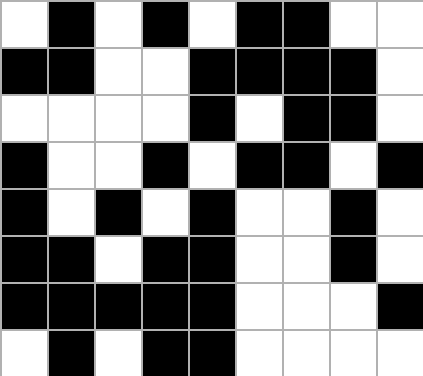[["white", "black", "white", "black", "white", "black", "black", "white", "white"], ["black", "black", "white", "white", "black", "black", "black", "black", "white"], ["white", "white", "white", "white", "black", "white", "black", "black", "white"], ["black", "white", "white", "black", "white", "black", "black", "white", "black"], ["black", "white", "black", "white", "black", "white", "white", "black", "white"], ["black", "black", "white", "black", "black", "white", "white", "black", "white"], ["black", "black", "black", "black", "black", "white", "white", "white", "black"], ["white", "black", "white", "black", "black", "white", "white", "white", "white"]]